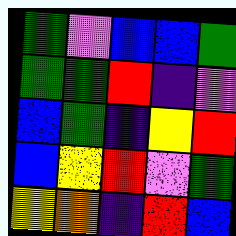[["green", "violet", "blue", "blue", "green"], ["green", "green", "red", "indigo", "violet"], ["blue", "green", "indigo", "yellow", "red"], ["blue", "yellow", "red", "violet", "green"], ["yellow", "orange", "indigo", "red", "blue"]]